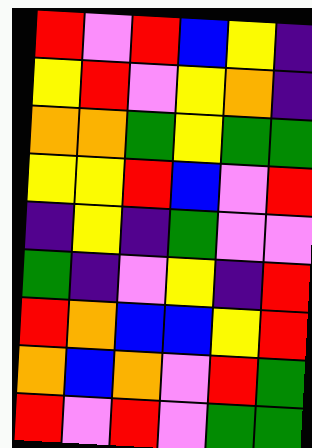[["red", "violet", "red", "blue", "yellow", "indigo"], ["yellow", "red", "violet", "yellow", "orange", "indigo"], ["orange", "orange", "green", "yellow", "green", "green"], ["yellow", "yellow", "red", "blue", "violet", "red"], ["indigo", "yellow", "indigo", "green", "violet", "violet"], ["green", "indigo", "violet", "yellow", "indigo", "red"], ["red", "orange", "blue", "blue", "yellow", "red"], ["orange", "blue", "orange", "violet", "red", "green"], ["red", "violet", "red", "violet", "green", "green"]]